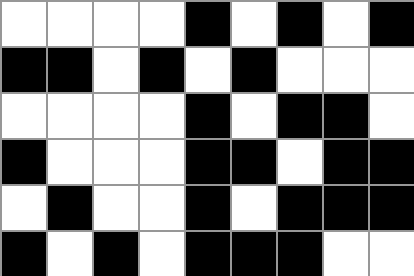[["white", "white", "white", "white", "black", "white", "black", "white", "black"], ["black", "black", "white", "black", "white", "black", "white", "white", "white"], ["white", "white", "white", "white", "black", "white", "black", "black", "white"], ["black", "white", "white", "white", "black", "black", "white", "black", "black"], ["white", "black", "white", "white", "black", "white", "black", "black", "black"], ["black", "white", "black", "white", "black", "black", "black", "white", "white"]]